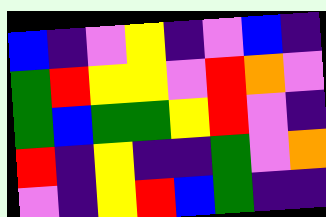[["blue", "indigo", "violet", "yellow", "indigo", "violet", "blue", "indigo"], ["green", "red", "yellow", "yellow", "violet", "red", "orange", "violet"], ["green", "blue", "green", "green", "yellow", "red", "violet", "indigo"], ["red", "indigo", "yellow", "indigo", "indigo", "green", "violet", "orange"], ["violet", "indigo", "yellow", "red", "blue", "green", "indigo", "indigo"]]